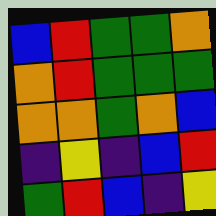[["blue", "red", "green", "green", "orange"], ["orange", "red", "green", "green", "green"], ["orange", "orange", "green", "orange", "blue"], ["indigo", "yellow", "indigo", "blue", "red"], ["green", "red", "blue", "indigo", "yellow"]]